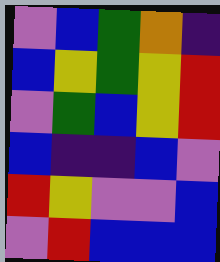[["violet", "blue", "green", "orange", "indigo"], ["blue", "yellow", "green", "yellow", "red"], ["violet", "green", "blue", "yellow", "red"], ["blue", "indigo", "indigo", "blue", "violet"], ["red", "yellow", "violet", "violet", "blue"], ["violet", "red", "blue", "blue", "blue"]]